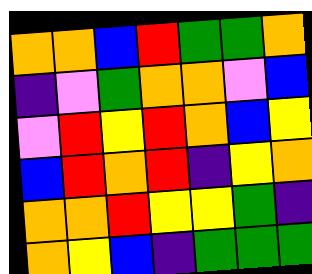[["orange", "orange", "blue", "red", "green", "green", "orange"], ["indigo", "violet", "green", "orange", "orange", "violet", "blue"], ["violet", "red", "yellow", "red", "orange", "blue", "yellow"], ["blue", "red", "orange", "red", "indigo", "yellow", "orange"], ["orange", "orange", "red", "yellow", "yellow", "green", "indigo"], ["orange", "yellow", "blue", "indigo", "green", "green", "green"]]